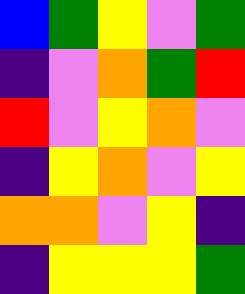[["blue", "green", "yellow", "violet", "green"], ["indigo", "violet", "orange", "green", "red"], ["red", "violet", "yellow", "orange", "violet"], ["indigo", "yellow", "orange", "violet", "yellow"], ["orange", "orange", "violet", "yellow", "indigo"], ["indigo", "yellow", "yellow", "yellow", "green"]]